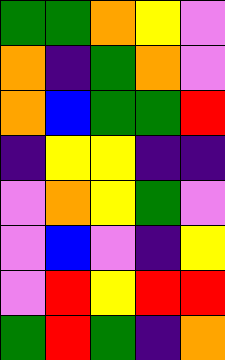[["green", "green", "orange", "yellow", "violet"], ["orange", "indigo", "green", "orange", "violet"], ["orange", "blue", "green", "green", "red"], ["indigo", "yellow", "yellow", "indigo", "indigo"], ["violet", "orange", "yellow", "green", "violet"], ["violet", "blue", "violet", "indigo", "yellow"], ["violet", "red", "yellow", "red", "red"], ["green", "red", "green", "indigo", "orange"]]